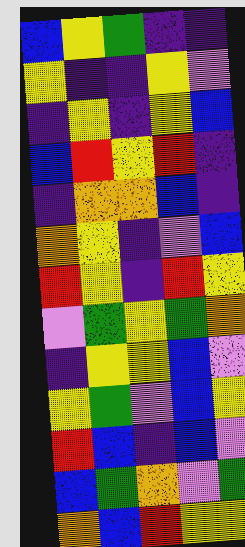[["blue", "yellow", "green", "indigo", "indigo"], ["yellow", "indigo", "indigo", "yellow", "violet"], ["indigo", "yellow", "indigo", "yellow", "blue"], ["blue", "red", "yellow", "red", "indigo"], ["indigo", "orange", "orange", "blue", "indigo"], ["orange", "yellow", "indigo", "violet", "blue"], ["red", "yellow", "indigo", "red", "yellow"], ["violet", "green", "yellow", "green", "orange"], ["indigo", "yellow", "yellow", "blue", "violet"], ["yellow", "green", "violet", "blue", "yellow"], ["red", "blue", "indigo", "blue", "violet"], ["blue", "green", "orange", "violet", "green"], ["orange", "blue", "red", "yellow", "yellow"]]